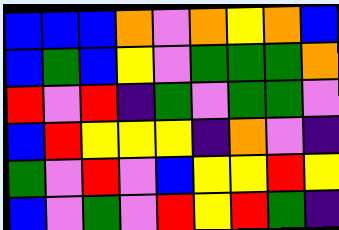[["blue", "blue", "blue", "orange", "violet", "orange", "yellow", "orange", "blue"], ["blue", "green", "blue", "yellow", "violet", "green", "green", "green", "orange"], ["red", "violet", "red", "indigo", "green", "violet", "green", "green", "violet"], ["blue", "red", "yellow", "yellow", "yellow", "indigo", "orange", "violet", "indigo"], ["green", "violet", "red", "violet", "blue", "yellow", "yellow", "red", "yellow"], ["blue", "violet", "green", "violet", "red", "yellow", "red", "green", "indigo"]]